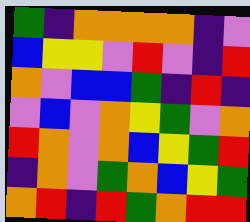[["green", "indigo", "orange", "orange", "orange", "orange", "indigo", "violet"], ["blue", "yellow", "yellow", "violet", "red", "violet", "indigo", "red"], ["orange", "violet", "blue", "blue", "green", "indigo", "red", "indigo"], ["violet", "blue", "violet", "orange", "yellow", "green", "violet", "orange"], ["red", "orange", "violet", "orange", "blue", "yellow", "green", "red"], ["indigo", "orange", "violet", "green", "orange", "blue", "yellow", "green"], ["orange", "red", "indigo", "red", "green", "orange", "red", "red"]]